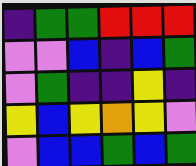[["indigo", "green", "green", "red", "red", "red"], ["violet", "violet", "blue", "indigo", "blue", "green"], ["violet", "green", "indigo", "indigo", "yellow", "indigo"], ["yellow", "blue", "yellow", "orange", "yellow", "violet"], ["violet", "blue", "blue", "green", "blue", "green"]]